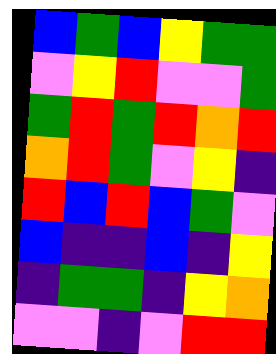[["blue", "green", "blue", "yellow", "green", "green"], ["violet", "yellow", "red", "violet", "violet", "green"], ["green", "red", "green", "red", "orange", "red"], ["orange", "red", "green", "violet", "yellow", "indigo"], ["red", "blue", "red", "blue", "green", "violet"], ["blue", "indigo", "indigo", "blue", "indigo", "yellow"], ["indigo", "green", "green", "indigo", "yellow", "orange"], ["violet", "violet", "indigo", "violet", "red", "red"]]